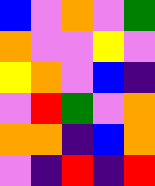[["blue", "violet", "orange", "violet", "green"], ["orange", "violet", "violet", "yellow", "violet"], ["yellow", "orange", "violet", "blue", "indigo"], ["violet", "red", "green", "violet", "orange"], ["orange", "orange", "indigo", "blue", "orange"], ["violet", "indigo", "red", "indigo", "red"]]